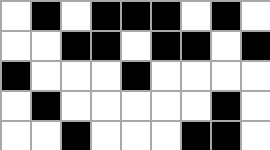[["white", "black", "white", "black", "black", "black", "white", "black", "white"], ["white", "white", "black", "black", "white", "black", "black", "white", "black"], ["black", "white", "white", "white", "black", "white", "white", "white", "white"], ["white", "black", "white", "white", "white", "white", "white", "black", "white"], ["white", "white", "black", "white", "white", "white", "black", "black", "white"]]